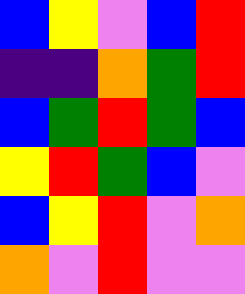[["blue", "yellow", "violet", "blue", "red"], ["indigo", "indigo", "orange", "green", "red"], ["blue", "green", "red", "green", "blue"], ["yellow", "red", "green", "blue", "violet"], ["blue", "yellow", "red", "violet", "orange"], ["orange", "violet", "red", "violet", "violet"]]